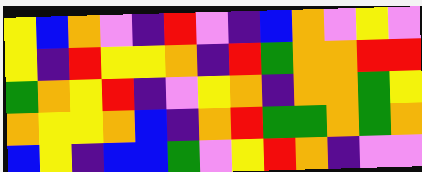[["yellow", "blue", "orange", "violet", "indigo", "red", "violet", "indigo", "blue", "orange", "violet", "yellow", "violet"], ["yellow", "indigo", "red", "yellow", "yellow", "orange", "indigo", "red", "green", "orange", "orange", "red", "red"], ["green", "orange", "yellow", "red", "indigo", "violet", "yellow", "orange", "indigo", "orange", "orange", "green", "yellow"], ["orange", "yellow", "yellow", "orange", "blue", "indigo", "orange", "red", "green", "green", "orange", "green", "orange"], ["blue", "yellow", "indigo", "blue", "blue", "green", "violet", "yellow", "red", "orange", "indigo", "violet", "violet"]]